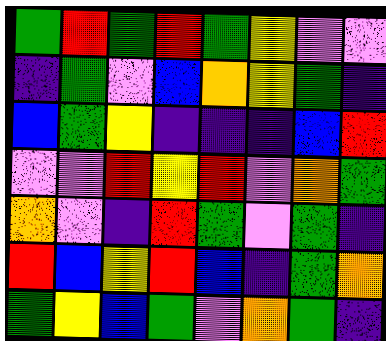[["green", "red", "green", "red", "green", "yellow", "violet", "violet"], ["indigo", "green", "violet", "blue", "orange", "yellow", "green", "indigo"], ["blue", "green", "yellow", "indigo", "indigo", "indigo", "blue", "red"], ["violet", "violet", "red", "yellow", "red", "violet", "orange", "green"], ["orange", "violet", "indigo", "red", "green", "violet", "green", "indigo"], ["red", "blue", "yellow", "red", "blue", "indigo", "green", "orange"], ["green", "yellow", "blue", "green", "violet", "orange", "green", "indigo"]]